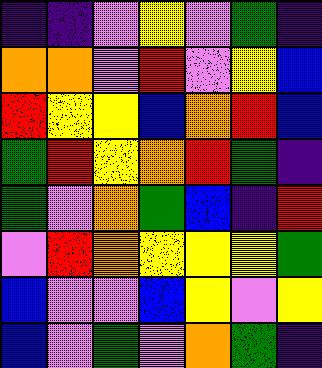[["indigo", "indigo", "violet", "yellow", "violet", "green", "indigo"], ["orange", "orange", "violet", "red", "violet", "yellow", "blue"], ["red", "yellow", "yellow", "blue", "orange", "red", "blue"], ["green", "red", "yellow", "orange", "red", "green", "indigo"], ["green", "violet", "orange", "green", "blue", "indigo", "red"], ["violet", "red", "orange", "yellow", "yellow", "yellow", "green"], ["blue", "violet", "violet", "blue", "yellow", "violet", "yellow"], ["blue", "violet", "green", "violet", "orange", "green", "indigo"]]